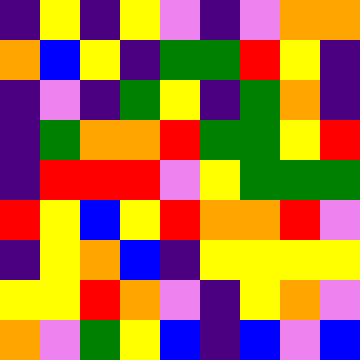[["indigo", "yellow", "indigo", "yellow", "violet", "indigo", "violet", "orange", "orange"], ["orange", "blue", "yellow", "indigo", "green", "green", "red", "yellow", "indigo"], ["indigo", "violet", "indigo", "green", "yellow", "indigo", "green", "orange", "indigo"], ["indigo", "green", "orange", "orange", "red", "green", "green", "yellow", "red"], ["indigo", "red", "red", "red", "violet", "yellow", "green", "green", "green"], ["red", "yellow", "blue", "yellow", "red", "orange", "orange", "red", "violet"], ["indigo", "yellow", "orange", "blue", "indigo", "yellow", "yellow", "yellow", "yellow"], ["yellow", "yellow", "red", "orange", "violet", "indigo", "yellow", "orange", "violet"], ["orange", "violet", "green", "yellow", "blue", "indigo", "blue", "violet", "blue"]]